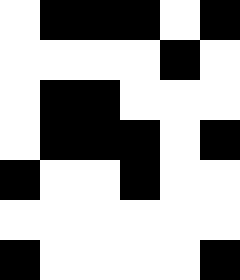[["white", "black", "black", "black", "white", "black"], ["white", "white", "white", "white", "black", "white"], ["white", "black", "black", "white", "white", "white"], ["white", "black", "black", "black", "white", "black"], ["black", "white", "white", "black", "white", "white"], ["white", "white", "white", "white", "white", "white"], ["black", "white", "white", "white", "white", "black"]]